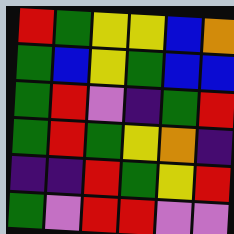[["red", "green", "yellow", "yellow", "blue", "orange"], ["green", "blue", "yellow", "green", "blue", "blue"], ["green", "red", "violet", "indigo", "green", "red"], ["green", "red", "green", "yellow", "orange", "indigo"], ["indigo", "indigo", "red", "green", "yellow", "red"], ["green", "violet", "red", "red", "violet", "violet"]]